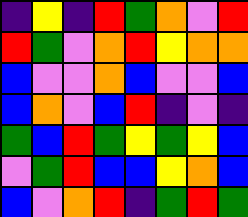[["indigo", "yellow", "indigo", "red", "green", "orange", "violet", "red"], ["red", "green", "violet", "orange", "red", "yellow", "orange", "orange"], ["blue", "violet", "violet", "orange", "blue", "violet", "violet", "blue"], ["blue", "orange", "violet", "blue", "red", "indigo", "violet", "indigo"], ["green", "blue", "red", "green", "yellow", "green", "yellow", "blue"], ["violet", "green", "red", "blue", "blue", "yellow", "orange", "blue"], ["blue", "violet", "orange", "red", "indigo", "green", "red", "green"]]